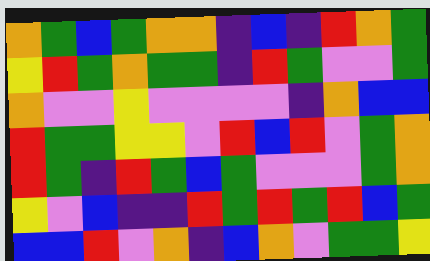[["orange", "green", "blue", "green", "orange", "orange", "indigo", "blue", "indigo", "red", "orange", "green"], ["yellow", "red", "green", "orange", "green", "green", "indigo", "red", "green", "violet", "violet", "green"], ["orange", "violet", "violet", "yellow", "violet", "violet", "violet", "violet", "indigo", "orange", "blue", "blue"], ["red", "green", "green", "yellow", "yellow", "violet", "red", "blue", "red", "violet", "green", "orange"], ["red", "green", "indigo", "red", "green", "blue", "green", "violet", "violet", "violet", "green", "orange"], ["yellow", "violet", "blue", "indigo", "indigo", "red", "green", "red", "green", "red", "blue", "green"], ["blue", "blue", "red", "violet", "orange", "indigo", "blue", "orange", "violet", "green", "green", "yellow"]]